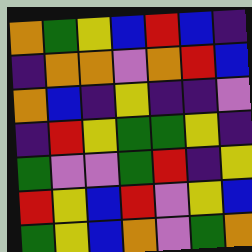[["orange", "green", "yellow", "blue", "red", "blue", "indigo"], ["indigo", "orange", "orange", "violet", "orange", "red", "blue"], ["orange", "blue", "indigo", "yellow", "indigo", "indigo", "violet"], ["indigo", "red", "yellow", "green", "green", "yellow", "indigo"], ["green", "violet", "violet", "green", "red", "indigo", "yellow"], ["red", "yellow", "blue", "red", "violet", "yellow", "blue"], ["green", "yellow", "blue", "orange", "violet", "green", "orange"]]